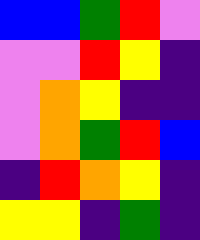[["blue", "blue", "green", "red", "violet"], ["violet", "violet", "red", "yellow", "indigo"], ["violet", "orange", "yellow", "indigo", "indigo"], ["violet", "orange", "green", "red", "blue"], ["indigo", "red", "orange", "yellow", "indigo"], ["yellow", "yellow", "indigo", "green", "indigo"]]